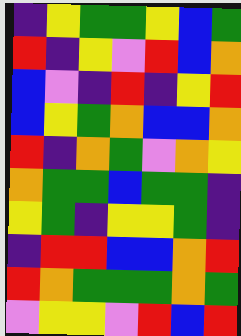[["indigo", "yellow", "green", "green", "yellow", "blue", "green"], ["red", "indigo", "yellow", "violet", "red", "blue", "orange"], ["blue", "violet", "indigo", "red", "indigo", "yellow", "red"], ["blue", "yellow", "green", "orange", "blue", "blue", "orange"], ["red", "indigo", "orange", "green", "violet", "orange", "yellow"], ["orange", "green", "green", "blue", "green", "green", "indigo"], ["yellow", "green", "indigo", "yellow", "yellow", "green", "indigo"], ["indigo", "red", "red", "blue", "blue", "orange", "red"], ["red", "orange", "green", "green", "green", "orange", "green"], ["violet", "yellow", "yellow", "violet", "red", "blue", "red"]]